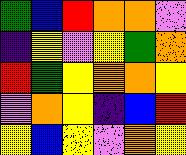[["green", "blue", "red", "orange", "orange", "violet"], ["indigo", "yellow", "violet", "yellow", "green", "orange"], ["red", "green", "yellow", "orange", "orange", "yellow"], ["violet", "orange", "yellow", "indigo", "blue", "red"], ["yellow", "blue", "yellow", "violet", "orange", "yellow"]]